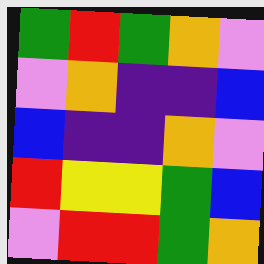[["green", "red", "green", "orange", "violet"], ["violet", "orange", "indigo", "indigo", "blue"], ["blue", "indigo", "indigo", "orange", "violet"], ["red", "yellow", "yellow", "green", "blue"], ["violet", "red", "red", "green", "orange"]]